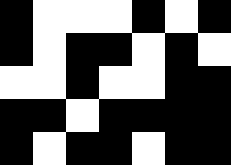[["black", "white", "white", "white", "black", "white", "black"], ["black", "white", "black", "black", "white", "black", "white"], ["white", "white", "black", "white", "white", "black", "black"], ["black", "black", "white", "black", "black", "black", "black"], ["black", "white", "black", "black", "white", "black", "black"]]